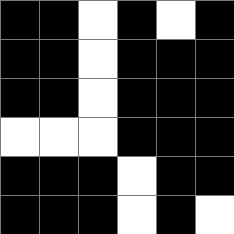[["black", "black", "white", "black", "white", "black"], ["black", "black", "white", "black", "black", "black"], ["black", "black", "white", "black", "black", "black"], ["white", "white", "white", "black", "black", "black"], ["black", "black", "black", "white", "black", "black"], ["black", "black", "black", "white", "black", "white"]]